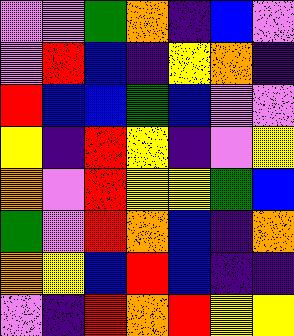[["violet", "violet", "green", "orange", "indigo", "blue", "violet"], ["violet", "red", "blue", "indigo", "yellow", "orange", "indigo"], ["red", "blue", "blue", "green", "blue", "violet", "violet"], ["yellow", "indigo", "red", "yellow", "indigo", "violet", "yellow"], ["orange", "violet", "red", "yellow", "yellow", "green", "blue"], ["green", "violet", "red", "orange", "blue", "indigo", "orange"], ["orange", "yellow", "blue", "red", "blue", "indigo", "indigo"], ["violet", "indigo", "red", "orange", "red", "yellow", "yellow"]]